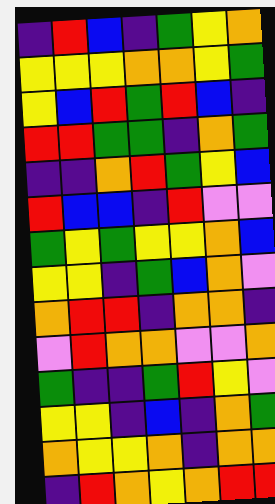[["indigo", "red", "blue", "indigo", "green", "yellow", "orange"], ["yellow", "yellow", "yellow", "orange", "orange", "yellow", "green"], ["yellow", "blue", "red", "green", "red", "blue", "indigo"], ["red", "red", "green", "green", "indigo", "orange", "green"], ["indigo", "indigo", "orange", "red", "green", "yellow", "blue"], ["red", "blue", "blue", "indigo", "red", "violet", "violet"], ["green", "yellow", "green", "yellow", "yellow", "orange", "blue"], ["yellow", "yellow", "indigo", "green", "blue", "orange", "violet"], ["orange", "red", "red", "indigo", "orange", "orange", "indigo"], ["violet", "red", "orange", "orange", "violet", "violet", "orange"], ["green", "indigo", "indigo", "green", "red", "yellow", "violet"], ["yellow", "yellow", "indigo", "blue", "indigo", "orange", "green"], ["orange", "yellow", "yellow", "orange", "indigo", "orange", "orange"], ["indigo", "red", "orange", "yellow", "orange", "red", "red"]]